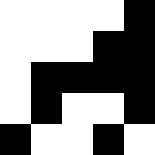[["white", "white", "white", "white", "black"], ["white", "white", "white", "black", "black"], ["white", "black", "black", "black", "black"], ["white", "black", "white", "white", "black"], ["black", "white", "white", "black", "white"]]